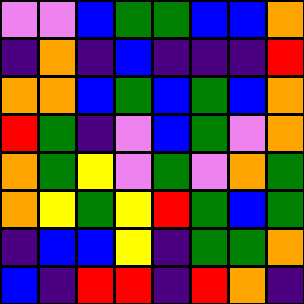[["violet", "violet", "blue", "green", "green", "blue", "blue", "orange"], ["indigo", "orange", "indigo", "blue", "indigo", "indigo", "indigo", "red"], ["orange", "orange", "blue", "green", "blue", "green", "blue", "orange"], ["red", "green", "indigo", "violet", "blue", "green", "violet", "orange"], ["orange", "green", "yellow", "violet", "green", "violet", "orange", "green"], ["orange", "yellow", "green", "yellow", "red", "green", "blue", "green"], ["indigo", "blue", "blue", "yellow", "indigo", "green", "green", "orange"], ["blue", "indigo", "red", "red", "indigo", "red", "orange", "indigo"]]